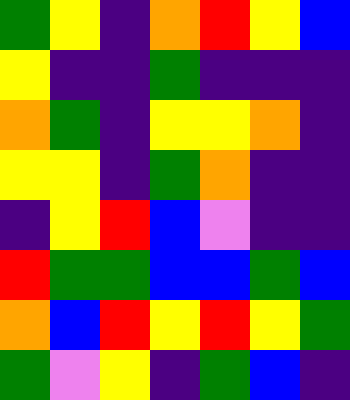[["green", "yellow", "indigo", "orange", "red", "yellow", "blue"], ["yellow", "indigo", "indigo", "green", "indigo", "indigo", "indigo"], ["orange", "green", "indigo", "yellow", "yellow", "orange", "indigo"], ["yellow", "yellow", "indigo", "green", "orange", "indigo", "indigo"], ["indigo", "yellow", "red", "blue", "violet", "indigo", "indigo"], ["red", "green", "green", "blue", "blue", "green", "blue"], ["orange", "blue", "red", "yellow", "red", "yellow", "green"], ["green", "violet", "yellow", "indigo", "green", "blue", "indigo"]]